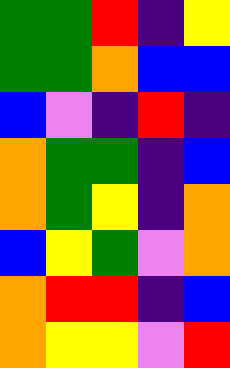[["green", "green", "red", "indigo", "yellow"], ["green", "green", "orange", "blue", "blue"], ["blue", "violet", "indigo", "red", "indigo"], ["orange", "green", "green", "indigo", "blue"], ["orange", "green", "yellow", "indigo", "orange"], ["blue", "yellow", "green", "violet", "orange"], ["orange", "red", "red", "indigo", "blue"], ["orange", "yellow", "yellow", "violet", "red"]]